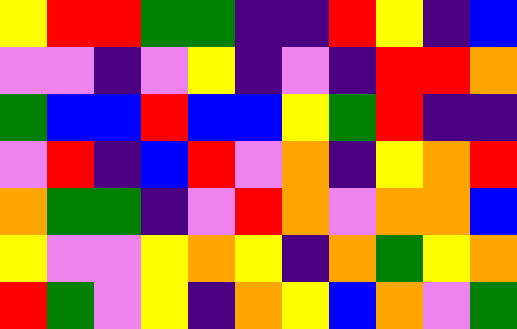[["yellow", "red", "red", "green", "green", "indigo", "indigo", "red", "yellow", "indigo", "blue"], ["violet", "violet", "indigo", "violet", "yellow", "indigo", "violet", "indigo", "red", "red", "orange"], ["green", "blue", "blue", "red", "blue", "blue", "yellow", "green", "red", "indigo", "indigo"], ["violet", "red", "indigo", "blue", "red", "violet", "orange", "indigo", "yellow", "orange", "red"], ["orange", "green", "green", "indigo", "violet", "red", "orange", "violet", "orange", "orange", "blue"], ["yellow", "violet", "violet", "yellow", "orange", "yellow", "indigo", "orange", "green", "yellow", "orange"], ["red", "green", "violet", "yellow", "indigo", "orange", "yellow", "blue", "orange", "violet", "green"]]